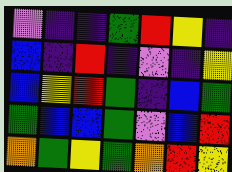[["violet", "indigo", "indigo", "green", "red", "yellow", "indigo"], ["blue", "indigo", "red", "indigo", "violet", "indigo", "yellow"], ["blue", "yellow", "red", "green", "indigo", "blue", "green"], ["green", "blue", "blue", "green", "violet", "blue", "red"], ["orange", "green", "yellow", "green", "orange", "red", "yellow"]]